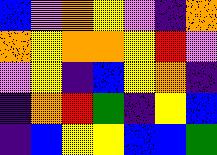[["blue", "violet", "orange", "yellow", "violet", "indigo", "orange"], ["orange", "yellow", "orange", "orange", "yellow", "red", "violet"], ["violet", "yellow", "indigo", "blue", "yellow", "orange", "indigo"], ["indigo", "orange", "red", "green", "indigo", "yellow", "blue"], ["indigo", "blue", "yellow", "yellow", "blue", "blue", "green"]]